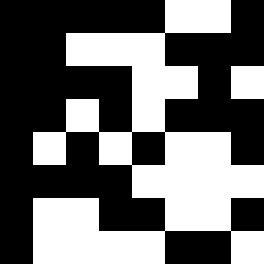[["black", "black", "black", "black", "black", "white", "white", "black"], ["black", "black", "white", "white", "white", "black", "black", "black"], ["black", "black", "black", "black", "white", "white", "black", "white"], ["black", "black", "white", "black", "white", "black", "black", "black"], ["black", "white", "black", "white", "black", "white", "white", "black"], ["black", "black", "black", "black", "white", "white", "white", "white"], ["black", "white", "white", "black", "black", "white", "white", "black"], ["black", "white", "white", "white", "white", "black", "black", "white"]]